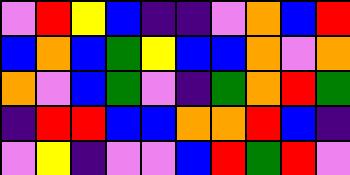[["violet", "red", "yellow", "blue", "indigo", "indigo", "violet", "orange", "blue", "red"], ["blue", "orange", "blue", "green", "yellow", "blue", "blue", "orange", "violet", "orange"], ["orange", "violet", "blue", "green", "violet", "indigo", "green", "orange", "red", "green"], ["indigo", "red", "red", "blue", "blue", "orange", "orange", "red", "blue", "indigo"], ["violet", "yellow", "indigo", "violet", "violet", "blue", "red", "green", "red", "violet"]]